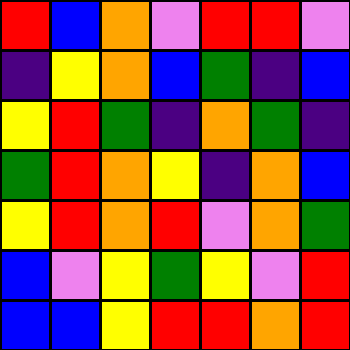[["red", "blue", "orange", "violet", "red", "red", "violet"], ["indigo", "yellow", "orange", "blue", "green", "indigo", "blue"], ["yellow", "red", "green", "indigo", "orange", "green", "indigo"], ["green", "red", "orange", "yellow", "indigo", "orange", "blue"], ["yellow", "red", "orange", "red", "violet", "orange", "green"], ["blue", "violet", "yellow", "green", "yellow", "violet", "red"], ["blue", "blue", "yellow", "red", "red", "orange", "red"]]